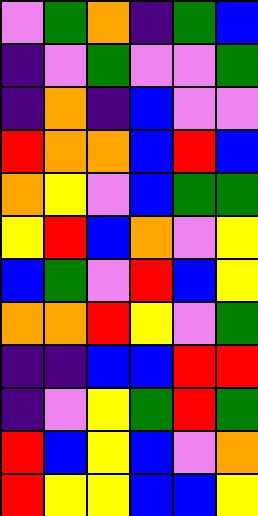[["violet", "green", "orange", "indigo", "green", "blue"], ["indigo", "violet", "green", "violet", "violet", "green"], ["indigo", "orange", "indigo", "blue", "violet", "violet"], ["red", "orange", "orange", "blue", "red", "blue"], ["orange", "yellow", "violet", "blue", "green", "green"], ["yellow", "red", "blue", "orange", "violet", "yellow"], ["blue", "green", "violet", "red", "blue", "yellow"], ["orange", "orange", "red", "yellow", "violet", "green"], ["indigo", "indigo", "blue", "blue", "red", "red"], ["indigo", "violet", "yellow", "green", "red", "green"], ["red", "blue", "yellow", "blue", "violet", "orange"], ["red", "yellow", "yellow", "blue", "blue", "yellow"]]